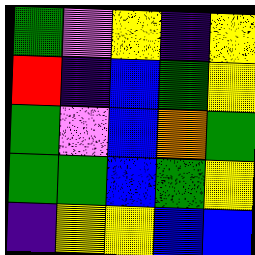[["green", "violet", "yellow", "indigo", "yellow"], ["red", "indigo", "blue", "green", "yellow"], ["green", "violet", "blue", "orange", "green"], ["green", "green", "blue", "green", "yellow"], ["indigo", "yellow", "yellow", "blue", "blue"]]